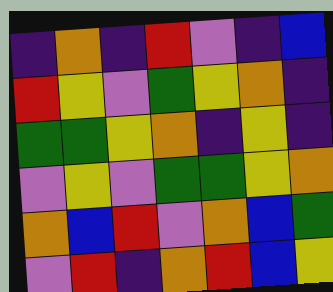[["indigo", "orange", "indigo", "red", "violet", "indigo", "blue"], ["red", "yellow", "violet", "green", "yellow", "orange", "indigo"], ["green", "green", "yellow", "orange", "indigo", "yellow", "indigo"], ["violet", "yellow", "violet", "green", "green", "yellow", "orange"], ["orange", "blue", "red", "violet", "orange", "blue", "green"], ["violet", "red", "indigo", "orange", "red", "blue", "yellow"]]